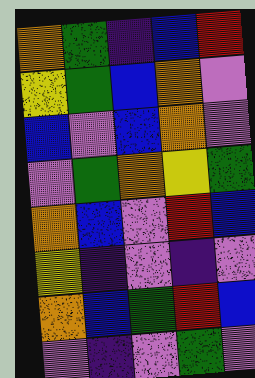[["orange", "green", "indigo", "blue", "red"], ["yellow", "green", "blue", "orange", "violet"], ["blue", "violet", "blue", "orange", "violet"], ["violet", "green", "orange", "yellow", "green"], ["orange", "blue", "violet", "red", "blue"], ["yellow", "indigo", "violet", "indigo", "violet"], ["orange", "blue", "green", "red", "blue"], ["violet", "indigo", "violet", "green", "violet"]]